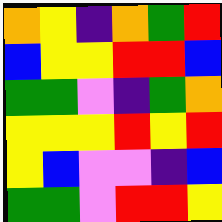[["orange", "yellow", "indigo", "orange", "green", "red"], ["blue", "yellow", "yellow", "red", "red", "blue"], ["green", "green", "violet", "indigo", "green", "orange"], ["yellow", "yellow", "yellow", "red", "yellow", "red"], ["yellow", "blue", "violet", "violet", "indigo", "blue"], ["green", "green", "violet", "red", "red", "yellow"]]